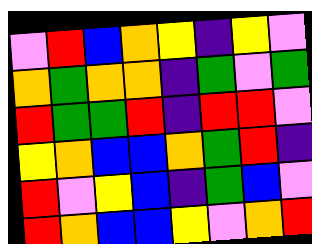[["violet", "red", "blue", "orange", "yellow", "indigo", "yellow", "violet"], ["orange", "green", "orange", "orange", "indigo", "green", "violet", "green"], ["red", "green", "green", "red", "indigo", "red", "red", "violet"], ["yellow", "orange", "blue", "blue", "orange", "green", "red", "indigo"], ["red", "violet", "yellow", "blue", "indigo", "green", "blue", "violet"], ["red", "orange", "blue", "blue", "yellow", "violet", "orange", "red"]]